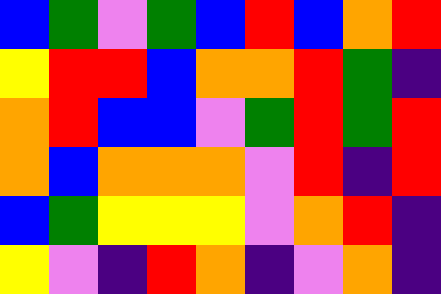[["blue", "green", "violet", "green", "blue", "red", "blue", "orange", "red"], ["yellow", "red", "red", "blue", "orange", "orange", "red", "green", "indigo"], ["orange", "red", "blue", "blue", "violet", "green", "red", "green", "red"], ["orange", "blue", "orange", "orange", "orange", "violet", "red", "indigo", "red"], ["blue", "green", "yellow", "yellow", "yellow", "violet", "orange", "red", "indigo"], ["yellow", "violet", "indigo", "red", "orange", "indigo", "violet", "orange", "indigo"]]